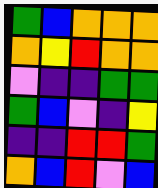[["green", "blue", "orange", "orange", "orange"], ["orange", "yellow", "red", "orange", "orange"], ["violet", "indigo", "indigo", "green", "green"], ["green", "blue", "violet", "indigo", "yellow"], ["indigo", "indigo", "red", "red", "green"], ["orange", "blue", "red", "violet", "blue"]]